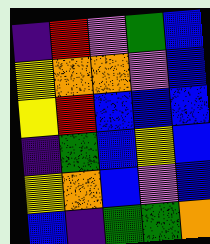[["indigo", "red", "violet", "green", "blue"], ["yellow", "orange", "orange", "violet", "blue"], ["yellow", "red", "blue", "blue", "blue"], ["indigo", "green", "blue", "yellow", "blue"], ["yellow", "orange", "blue", "violet", "blue"], ["blue", "indigo", "green", "green", "orange"]]